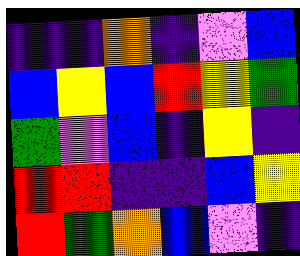[["indigo", "indigo", "orange", "indigo", "violet", "blue"], ["blue", "yellow", "blue", "red", "yellow", "green"], ["green", "violet", "blue", "indigo", "yellow", "indigo"], ["red", "red", "indigo", "indigo", "blue", "yellow"], ["red", "green", "orange", "blue", "violet", "indigo"]]